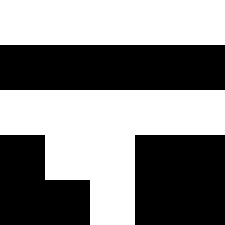[["white", "white", "white", "white", "white"], ["black", "black", "black", "black", "black"], ["white", "white", "white", "white", "white"], ["black", "white", "white", "black", "black"], ["black", "black", "white", "black", "black"]]